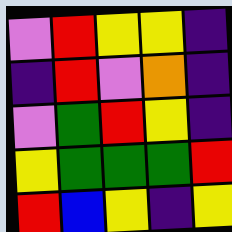[["violet", "red", "yellow", "yellow", "indigo"], ["indigo", "red", "violet", "orange", "indigo"], ["violet", "green", "red", "yellow", "indigo"], ["yellow", "green", "green", "green", "red"], ["red", "blue", "yellow", "indigo", "yellow"]]